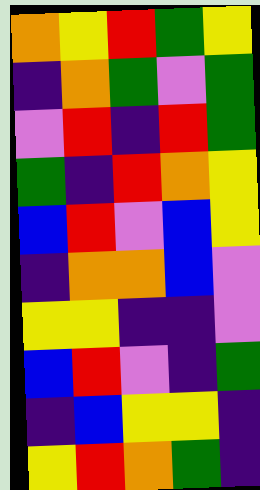[["orange", "yellow", "red", "green", "yellow"], ["indigo", "orange", "green", "violet", "green"], ["violet", "red", "indigo", "red", "green"], ["green", "indigo", "red", "orange", "yellow"], ["blue", "red", "violet", "blue", "yellow"], ["indigo", "orange", "orange", "blue", "violet"], ["yellow", "yellow", "indigo", "indigo", "violet"], ["blue", "red", "violet", "indigo", "green"], ["indigo", "blue", "yellow", "yellow", "indigo"], ["yellow", "red", "orange", "green", "indigo"]]